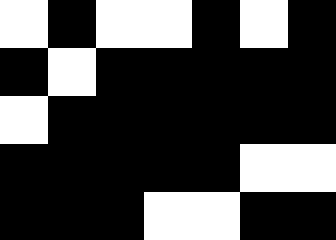[["white", "black", "white", "white", "black", "white", "black"], ["black", "white", "black", "black", "black", "black", "black"], ["white", "black", "black", "black", "black", "black", "black"], ["black", "black", "black", "black", "black", "white", "white"], ["black", "black", "black", "white", "white", "black", "black"]]